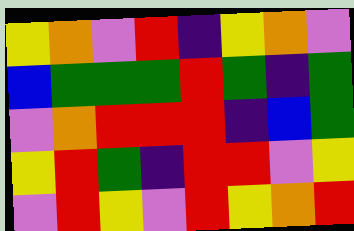[["yellow", "orange", "violet", "red", "indigo", "yellow", "orange", "violet"], ["blue", "green", "green", "green", "red", "green", "indigo", "green"], ["violet", "orange", "red", "red", "red", "indigo", "blue", "green"], ["yellow", "red", "green", "indigo", "red", "red", "violet", "yellow"], ["violet", "red", "yellow", "violet", "red", "yellow", "orange", "red"]]